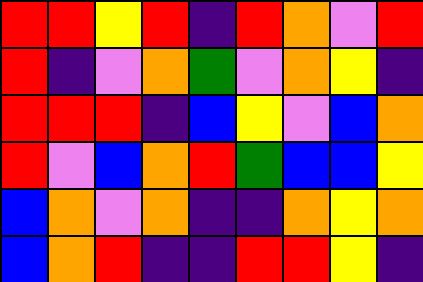[["red", "red", "yellow", "red", "indigo", "red", "orange", "violet", "red"], ["red", "indigo", "violet", "orange", "green", "violet", "orange", "yellow", "indigo"], ["red", "red", "red", "indigo", "blue", "yellow", "violet", "blue", "orange"], ["red", "violet", "blue", "orange", "red", "green", "blue", "blue", "yellow"], ["blue", "orange", "violet", "orange", "indigo", "indigo", "orange", "yellow", "orange"], ["blue", "orange", "red", "indigo", "indigo", "red", "red", "yellow", "indigo"]]